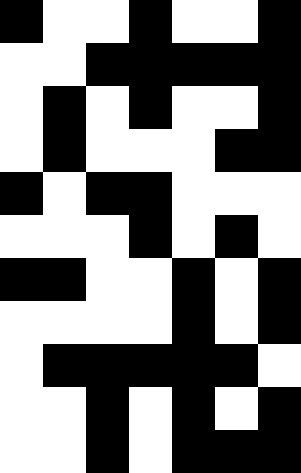[["black", "white", "white", "black", "white", "white", "black"], ["white", "white", "black", "black", "black", "black", "black"], ["white", "black", "white", "black", "white", "white", "black"], ["white", "black", "white", "white", "white", "black", "black"], ["black", "white", "black", "black", "white", "white", "white"], ["white", "white", "white", "black", "white", "black", "white"], ["black", "black", "white", "white", "black", "white", "black"], ["white", "white", "white", "white", "black", "white", "black"], ["white", "black", "black", "black", "black", "black", "white"], ["white", "white", "black", "white", "black", "white", "black"], ["white", "white", "black", "white", "black", "black", "black"]]